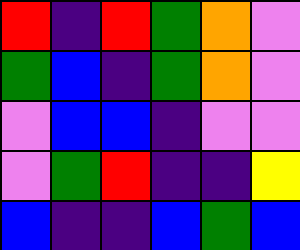[["red", "indigo", "red", "green", "orange", "violet"], ["green", "blue", "indigo", "green", "orange", "violet"], ["violet", "blue", "blue", "indigo", "violet", "violet"], ["violet", "green", "red", "indigo", "indigo", "yellow"], ["blue", "indigo", "indigo", "blue", "green", "blue"]]